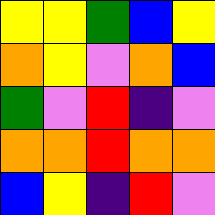[["yellow", "yellow", "green", "blue", "yellow"], ["orange", "yellow", "violet", "orange", "blue"], ["green", "violet", "red", "indigo", "violet"], ["orange", "orange", "red", "orange", "orange"], ["blue", "yellow", "indigo", "red", "violet"]]